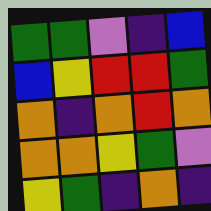[["green", "green", "violet", "indigo", "blue"], ["blue", "yellow", "red", "red", "green"], ["orange", "indigo", "orange", "red", "orange"], ["orange", "orange", "yellow", "green", "violet"], ["yellow", "green", "indigo", "orange", "indigo"]]